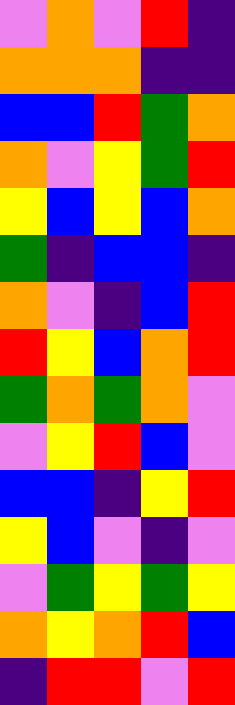[["violet", "orange", "violet", "red", "indigo"], ["orange", "orange", "orange", "indigo", "indigo"], ["blue", "blue", "red", "green", "orange"], ["orange", "violet", "yellow", "green", "red"], ["yellow", "blue", "yellow", "blue", "orange"], ["green", "indigo", "blue", "blue", "indigo"], ["orange", "violet", "indigo", "blue", "red"], ["red", "yellow", "blue", "orange", "red"], ["green", "orange", "green", "orange", "violet"], ["violet", "yellow", "red", "blue", "violet"], ["blue", "blue", "indigo", "yellow", "red"], ["yellow", "blue", "violet", "indigo", "violet"], ["violet", "green", "yellow", "green", "yellow"], ["orange", "yellow", "orange", "red", "blue"], ["indigo", "red", "red", "violet", "red"]]